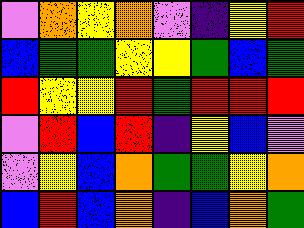[["violet", "orange", "yellow", "orange", "violet", "indigo", "yellow", "red"], ["blue", "green", "green", "yellow", "yellow", "green", "blue", "green"], ["red", "yellow", "yellow", "red", "green", "red", "red", "red"], ["violet", "red", "blue", "red", "indigo", "yellow", "blue", "violet"], ["violet", "yellow", "blue", "orange", "green", "green", "yellow", "orange"], ["blue", "red", "blue", "orange", "indigo", "blue", "orange", "green"]]